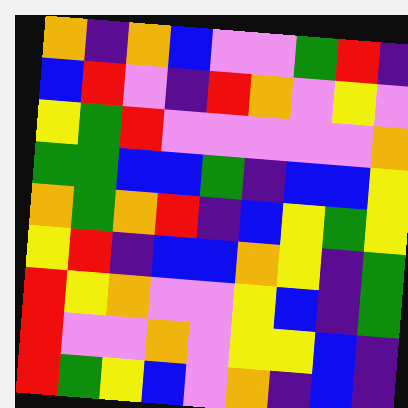[["orange", "indigo", "orange", "blue", "violet", "violet", "green", "red", "indigo"], ["blue", "red", "violet", "indigo", "red", "orange", "violet", "yellow", "violet"], ["yellow", "green", "red", "violet", "violet", "violet", "violet", "violet", "orange"], ["green", "green", "blue", "blue", "green", "indigo", "blue", "blue", "yellow"], ["orange", "green", "orange", "red", "indigo", "blue", "yellow", "green", "yellow"], ["yellow", "red", "indigo", "blue", "blue", "orange", "yellow", "indigo", "green"], ["red", "yellow", "orange", "violet", "violet", "yellow", "blue", "indigo", "green"], ["red", "violet", "violet", "orange", "violet", "yellow", "yellow", "blue", "indigo"], ["red", "green", "yellow", "blue", "violet", "orange", "indigo", "blue", "indigo"]]